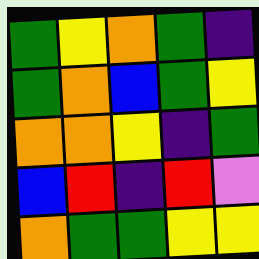[["green", "yellow", "orange", "green", "indigo"], ["green", "orange", "blue", "green", "yellow"], ["orange", "orange", "yellow", "indigo", "green"], ["blue", "red", "indigo", "red", "violet"], ["orange", "green", "green", "yellow", "yellow"]]